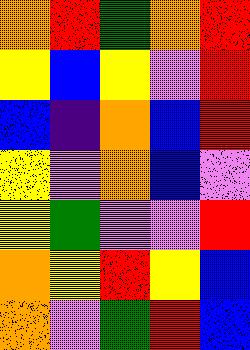[["orange", "red", "green", "orange", "red"], ["yellow", "blue", "yellow", "violet", "red"], ["blue", "indigo", "orange", "blue", "red"], ["yellow", "violet", "orange", "blue", "violet"], ["yellow", "green", "violet", "violet", "red"], ["orange", "yellow", "red", "yellow", "blue"], ["orange", "violet", "green", "red", "blue"]]